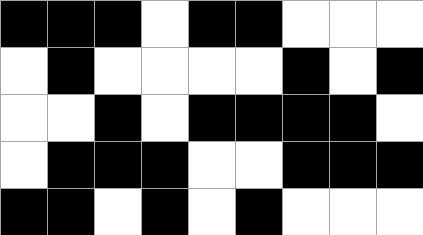[["black", "black", "black", "white", "black", "black", "white", "white", "white"], ["white", "black", "white", "white", "white", "white", "black", "white", "black"], ["white", "white", "black", "white", "black", "black", "black", "black", "white"], ["white", "black", "black", "black", "white", "white", "black", "black", "black"], ["black", "black", "white", "black", "white", "black", "white", "white", "white"]]